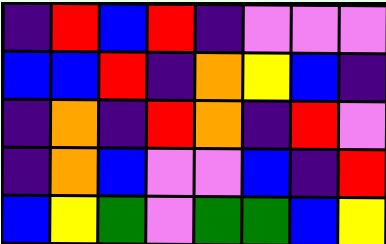[["indigo", "red", "blue", "red", "indigo", "violet", "violet", "violet"], ["blue", "blue", "red", "indigo", "orange", "yellow", "blue", "indigo"], ["indigo", "orange", "indigo", "red", "orange", "indigo", "red", "violet"], ["indigo", "orange", "blue", "violet", "violet", "blue", "indigo", "red"], ["blue", "yellow", "green", "violet", "green", "green", "blue", "yellow"]]